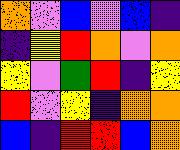[["orange", "violet", "blue", "violet", "blue", "indigo"], ["indigo", "yellow", "red", "orange", "violet", "orange"], ["yellow", "violet", "green", "red", "indigo", "yellow"], ["red", "violet", "yellow", "indigo", "orange", "orange"], ["blue", "indigo", "red", "red", "blue", "orange"]]